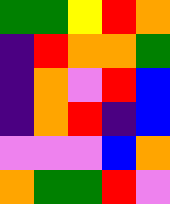[["green", "green", "yellow", "red", "orange"], ["indigo", "red", "orange", "orange", "green"], ["indigo", "orange", "violet", "red", "blue"], ["indigo", "orange", "red", "indigo", "blue"], ["violet", "violet", "violet", "blue", "orange"], ["orange", "green", "green", "red", "violet"]]